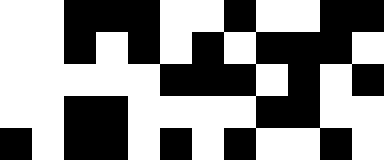[["white", "white", "black", "black", "black", "white", "white", "black", "white", "white", "black", "black"], ["white", "white", "black", "white", "black", "white", "black", "white", "black", "black", "black", "white"], ["white", "white", "white", "white", "white", "black", "black", "black", "white", "black", "white", "black"], ["white", "white", "black", "black", "white", "white", "white", "white", "black", "black", "white", "white"], ["black", "white", "black", "black", "white", "black", "white", "black", "white", "white", "black", "white"]]